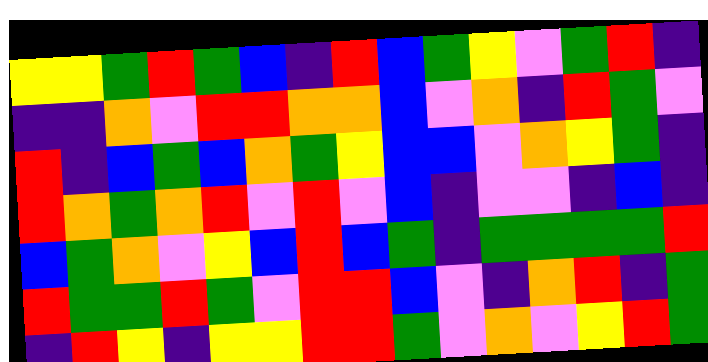[["yellow", "yellow", "green", "red", "green", "blue", "indigo", "red", "blue", "green", "yellow", "violet", "green", "red", "indigo"], ["indigo", "indigo", "orange", "violet", "red", "red", "orange", "orange", "blue", "violet", "orange", "indigo", "red", "green", "violet"], ["red", "indigo", "blue", "green", "blue", "orange", "green", "yellow", "blue", "blue", "violet", "orange", "yellow", "green", "indigo"], ["red", "orange", "green", "orange", "red", "violet", "red", "violet", "blue", "indigo", "violet", "violet", "indigo", "blue", "indigo"], ["blue", "green", "orange", "violet", "yellow", "blue", "red", "blue", "green", "indigo", "green", "green", "green", "green", "red"], ["red", "green", "green", "red", "green", "violet", "red", "red", "blue", "violet", "indigo", "orange", "red", "indigo", "green"], ["indigo", "red", "yellow", "indigo", "yellow", "yellow", "red", "red", "green", "violet", "orange", "violet", "yellow", "red", "green"]]